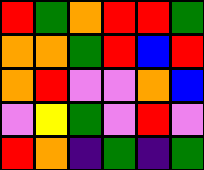[["red", "green", "orange", "red", "red", "green"], ["orange", "orange", "green", "red", "blue", "red"], ["orange", "red", "violet", "violet", "orange", "blue"], ["violet", "yellow", "green", "violet", "red", "violet"], ["red", "orange", "indigo", "green", "indigo", "green"]]